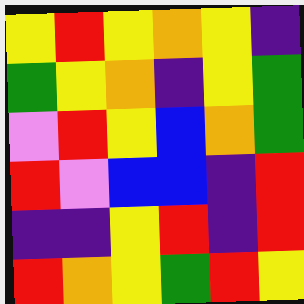[["yellow", "red", "yellow", "orange", "yellow", "indigo"], ["green", "yellow", "orange", "indigo", "yellow", "green"], ["violet", "red", "yellow", "blue", "orange", "green"], ["red", "violet", "blue", "blue", "indigo", "red"], ["indigo", "indigo", "yellow", "red", "indigo", "red"], ["red", "orange", "yellow", "green", "red", "yellow"]]